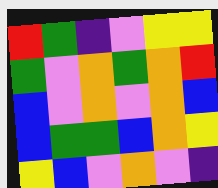[["red", "green", "indigo", "violet", "yellow", "yellow"], ["green", "violet", "orange", "green", "orange", "red"], ["blue", "violet", "orange", "violet", "orange", "blue"], ["blue", "green", "green", "blue", "orange", "yellow"], ["yellow", "blue", "violet", "orange", "violet", "indigo"]]